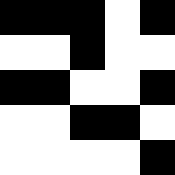[["black", "black", "black", "white", "black"], ["white", "white", "black", "white", "white"], ["black", "black", "white", "white", "black"], ["white", "white", "black", "black", "white"], ["white", "white", "white", "white", "black"]]